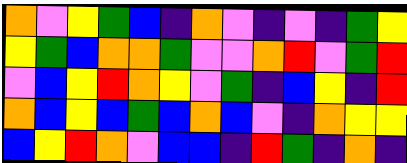[["orange", "violet", "yellow", "green", "blue", "indigo", "orange", "violet", "indigo", "violet", "indigo", "green", "yellow"], ["yellow", "green", "blue", "orange", "orange", "green", "violet", "violet", "orange", "red", "violet", "green", "red"], ["violet", "blue", "yellow", "red", "orange", "yellow", "violet", "green", "indigo", "blue", "yellow", "indigo", "red"], ["orange", "blue", "yellow", "blue", "green", "blue", "orange", "blue", "violet", "indigo", "orange", "yellow", "yellow"], ["blue", "yellow", "red", "orange", "violet", "blue", "blue", "indigo", "red", "green", "indigo", "orange", "indigo"]]